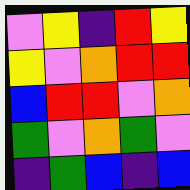[["violet", "yellow", "indigo", "red", "yellow"], ["yellow", "violet", "orange", "red", "red"], ["blue", "red", "red", "violet", "orange"], ["green", "violet", "orange", "green", "violet"], ["indigo", "green", "blue", "indigo", "blue"]]